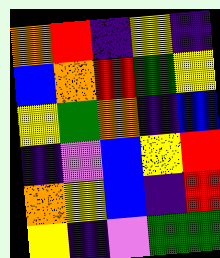[["orange", "red", "indigo", "yellow", "indigo"], ["blue", "orange", "red", "green", "yellow"], ["yellow", "green", "orange", "indigo", "blue"], ["indigo", "violet", "blue", "yellow", "red"], ["orange", "yellow", "blue", "indigo", "red"], ["yellow", "indigo", "violet", "green", "green"]]